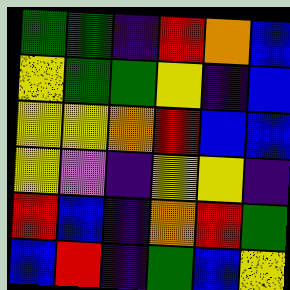[["green", "green", "indigo", "red", "orange", "blue"], ["yellow", "green", "green", "yellow", "indigo", "blue"], ["yellow", "yellow", "orange", "red", "blue", "blue"], ["yellow", "violet", "indigo", "yellow", "yellow", "indigo"], ["red", "blue", "indigo", "orange", "red", "green"], ["blue", "red", "indigo", "green", "blue", "yellow"]]